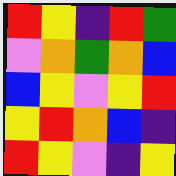[["red", "yellow", "indigo", "red", "green"], ["violet", "orange", "green", "orange", "blue"], ["blue", "yellow", "violet", "yellow", "red"], ["yellow", "red", "orange", "blue", "indigo"], ["red", "yellow", "violet", "indigo", "yellow"]]